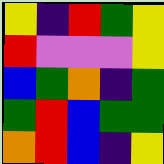[["yellow", "indigo", "red", "green", "yellow"], ["red", "violet", "violet", "violet", "yellow"], ["blue", "green", "orange", "indigo", "green"], ["green", "red", "blue", "green", "green"], ["orange", "red", "blue", "indigo", "yellow"]]